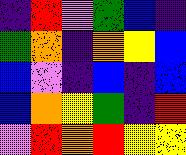[["indigo", "red", "violet", "green", "blue", "indigo"], ["green", "orange", "indigo", "orange", "yellow", "blue"], ["blue", "violet", "indigo", "blue", "indigo", "blue"], ["blue", "orange", "yellow", "green", "indigo", "red"], ["violet", "red", "orange", "red", "yellow", "yellow"]]